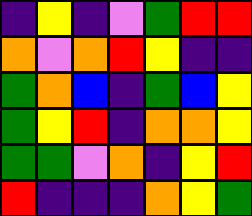[["indigo", "yellow", "indigo", "violet", "green", "red", "red"], ["orange", "violet", "orange", "red", "yellow", "indigo", "indigo"], ["green", "orange", "blue", "indigo", "green", "blue", "yellow"], ["green", "yellow", "red", "indigo", "orange", "orange", "yellow"], ["green", "green", "violet", "orange", "indigo", "yellow", "red"], ["red", "indigo", "indigo", "indigo", "orange", "yellow", "green"]]